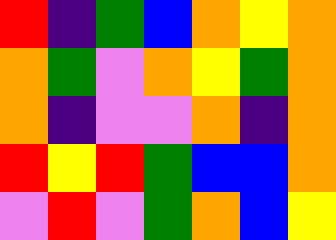[["red", "indigo", "green", "blue", "orange", "yellow", "orange"], ["orange", "green", "violet", "orange", "yellow", "green", "orange"], ["orange", "indigo", "violet", "violet", "orange", "indigo", "orange"], ["red", "yellow", "red", "green", "blue", "blue", "orange"], ["violet", "red", "violet", "green", "orange", "blue", "yellow"]]